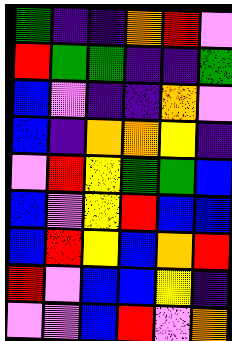[["green", "indigo", "indigo", "orange", "red", "violet"], ["red", "green", "green", "indigo", "indigo", "green"], ["blue", "violet", "indigo", "indigo", "orange", "violet"], ["blue", "indigo", "orange", "orange", "yellow", "indigo"], ["violet", "red", "yellow", "green", "green", "blue"], ["blue", "violet", "yellow", "red", "blue", "blue"], ["blue", "red", "yellow", "blue", "orange", "red"], ["red", "violet", "blue", "blue", "yellow", "indigo"], ["violet", "violet", "blue", "red", "violet", "orange"]]